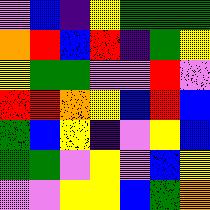[["violet", "blue", "indigo", "yellow", "green", "green", "green"], ["orange", "red", "blue", "red", "indigo", "green", "yellow"], ["yellow", "green", "green", "violet", "violet", "red", "violet"], ["red", "red", "orange", "yellow", "blue", "red", "blue"], ["green", "blue", "yellow", "indigo", "violet", "yellow", "blue"], ["green", "green", "violet", "yellow", "violet", "blue", "yellow"], ["violet", "violet", "yellow", "yellow", "blue", "green", "orange"]]